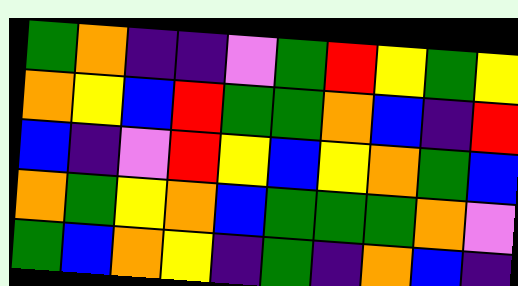[["green", "orange", "indigo", "indigo", "violet", "green", "red", "yellow", "green", "yellow"], ["orange", "yellow", "blue", "red", "green", "green", "orange", "blue", "indigo", "red"], ["blue", "indigo", "violet", "red", "yellow", "blue", "yellow", "orange", "green", "blue"], ["orange", "green", "yellow", "orange", "blue", "green", "green", "green", "orange", "violet"], ["green", "blue", "orange", "yellow", "indigo", "green", "indigo", "orange", "blue", "indigo"]]